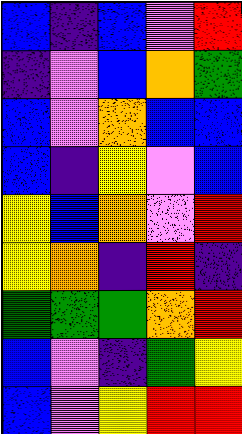[["blue", "indigo", "blue", "violet", "red"], ["indigo", "violet", "blue", "orange", "green"], ["blue", "violet", "orange", "blue", "blue"], ["blue", "indigo", "yellow", "violet", "blue"], ["yellow", "blue", "orange", "violet", "red"], ["yellow", "orange", "indigo", "red", "indigo"], ["green", "green", "green", "orange", "red"], ["blue", "violet", "indigo", "green", "yellow"], ["blue", "violet", "yellow", "red", "red"]]